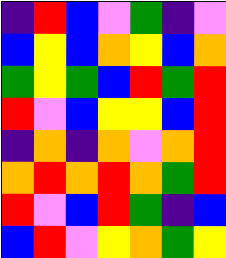[["indigo", "red", "blue", "violet", "green", "indigo", "violet"], ["blue", "yellow", "blue", "orange", "yellow", "blue", "orange"], ["green", "yellow", "green", "blue", "red", "green", "red"], ["red", "violet", "blue", "yellow", "yellow", "blue", "red"], ["indigo", "orange", "indigo", "orange", "violet", "orange", "red"], ["orange", "red", "orange", "red", "orange", "green", "red"], ["red", "violet", "blue", "red", "green", "indigo", "blue"], ["blue", "red", "violet", "yellow", "orange", "green", "yellow"]]